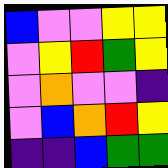[["blue", "violet", "violet", "yellow", "yellow"], ["violet", "yellow", "red", "green", "yellow"], ["violet", "orange", "violet", "violet", "indigo"], ["violet", "blue", "orange", "red", "yellow"], ["indigo", "indigo", "blue", "green", "green"]]